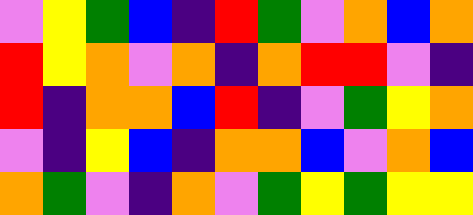[["violet", "yellow", "green", "blue", "indigo", "red", "green", "violet", "orange", "blue", "orange"], ["red", "yellow", "orange", "violet", "orange", "indigo", "orange", "red", "red", "violet", "indigo"], ["red", "indigo", "orange", "orange", "blue", "red", "indigo", "violet", "green", "yellow", "orange"], ["violet", "indigo", "yellow", "blue", "indigo", "orange", "orange", "blue", "violet", "orange", "blue"], ["orange", "green", "violet", "indigo", "orange", "violet", "green", "yellow", "green", "yellow", "yellow"]]